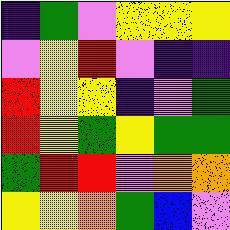[["indigo", "green", "violet", "yellow", "yellow", "yellow"], ["violet", "yellow", "red", "violet", "indigo", "indigo"], ["red", "yellow", "yellow", "indigo", "violet", "green"], ["red", "yellow", "green", "yellow", "green", "green"], ["green", "red", "red", "violet", "orange", "orange"], ["yellow", "yellow", "orange", "green", "blue", "violet"]]